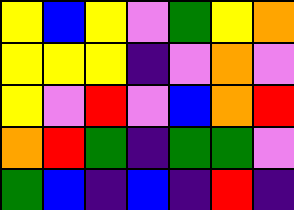[["yellow", "blue", "yellow", "violet", "green", "yellow", "orange"], ["yellow", "yellow", "yellow", "indigo", "violet", "orange", "violet"], ["yellow", "violet", "red", "violet", "blue", "orange", "red"], ["orange", "red", "green", "indigo", "green", "green", "violet"], ["green", "blue", "indigo", "blue", "indigo", "red", "indigo"]]